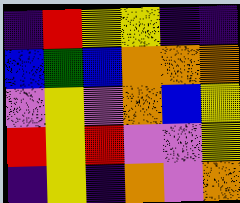[["indigo", "red", "yellow", "yellow", "indigo", "indigo"], ["blue", "green", "blue", "orange", "orange", "orange"], ["violet", "yellow", "violet", "orange", "blue", "yellow"], ["red", "yellow", "red", "violet", "violet", "yellow"], ["indigo", "yellow", "indigo", "orange", "violet", "orange"]]